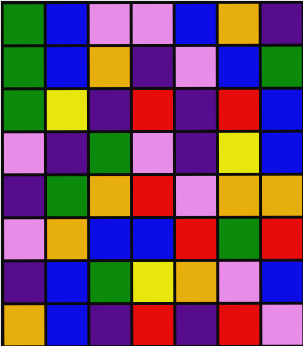[["green", "blue", "violet", "violet", "blue", "orange", "indigo"], ["green", "blue", "orange", "indigo", "violet", "blue", "green"], ["green", "yellow", "indigo", "red", "indigo", "red", "blue"], ["violet", "indigo", "green", "violet", "indigo", "yellow", "blue"], ["indigo", "green", "orange", "red", "violet", "orange", "orange"], ["violet", "orange", "blue", "blue", "red", "green", "red"], ["indigo", "blue", "green", "yellow", "orange", "violet", "blue"], ["orange", "blue", "indigo", "red", "indigo", "red", "violet"]]